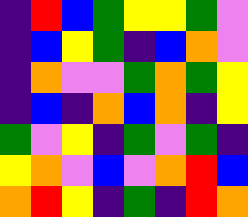[["indigo", "red", "blue", "green", "yellow", "yellow", "green", "violet"], ["indigo", "blue", "yellow", "green", "indigo", "blue", "orange", "violet"], ["indigo", "orange", "violet", "violet", "green", "orange", "green", "yellow"], ["indigo", "blue", "indigo", "orange", "blue", "orange", "indigo", "yellow"], ["green", "violet", "yellow", "indigo", "green", "violet", "green", "indigo"], ["yellow", "orange", "violet", "blue", "violet", "orange", "red", "blue"], ["orange", "red", "yellow", "indigo", "green", "indigo", "red", "orange"]]